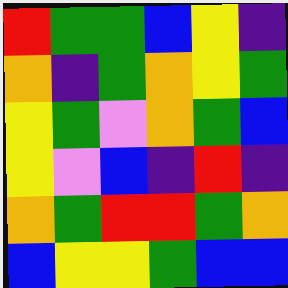[["red", "green", "green", "blue", "yellow", "indigo"], ["orange", "indigo", "green", "orange", "yellow", "green"], ["yellow", "green", "violet", "orange", "green", "blue"], ["yellow", "violet", "blue", "indigo", "red", "indigo"], ["orange", "green", "red", "red", "green", "orange"], ["blue", "yellow", "yellow", "green", "blue", "blue"]]